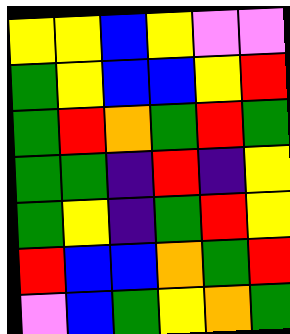[["yellow", "yellow", "blue", "yellow", "violet", "violet"], ["green", "yellow", "blue", "blue", "yellow", "red"], ["green", "red", "orange", "green", "red", "green"], ["green", "green", "indigo", "red", "indigo", "yellow"], ["green", "yellow", "indigo", "green", "red", "yellow"], ["red", "blue", "blue", "orange", "green", "red"], ["violet", "blue", "green", "yellow", "orange", "green"]]